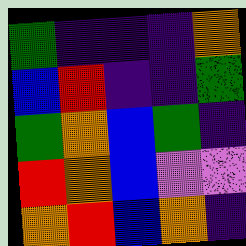[["green", "indigo", "indigo", "indigo", "orange"], ["blue", "red", "indigo", "indigo", "green"], ["green", "orange", "blue", "green", "indigo"], ["red", "orange", "blue", "violet", "violet"], ["orange", "red", "blue", "orange", "indigo"]]